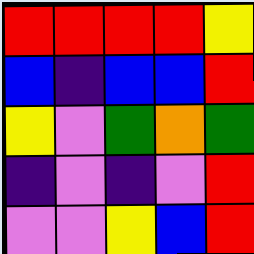[["red", "red", "red", "red", "yellow"], ["blue", "indigo", "blue", "blue", "red"], ["yellow", "violet", "green", "orange", "green"], ["indigo", "violet", "indigo", "violet", "red"], ["violet", "violet", "yellow", "blue", "red"]]